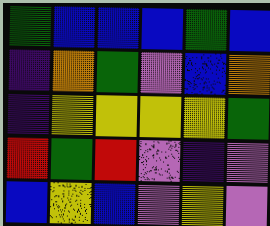[["green", "blue", "blue", "blue", "green", "blue"], ["indigo", "orange", "green", "violet", "blue", "orange"], ["indigo", "yellow", "yellow", "yellow", "yellow", "green"], ["red", "green", "red", "violet", "indigo", "violet"], ["blue", "yellow", "blue", "violet", "yellow", "violet"]]